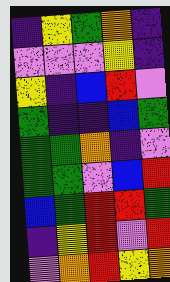[["indigo", "yellow", "green", "orange", "indigo"], ["violet", "violet", "violet", "yellow", "indigo"], ["yellow", "indigo", "blue", "red", "violet"], ["green", "indigo", "indigo", "blue", "green"], ["green", "green", "orange", "indigo", "violet"], ["green", "green", "violet", "blue", "red"], ["blue", "green", "red", "red", "green"], ["indigo", "yellow", "red", "violet", "red"], ["violet", "orange", "red", "yellow", "orange"]]